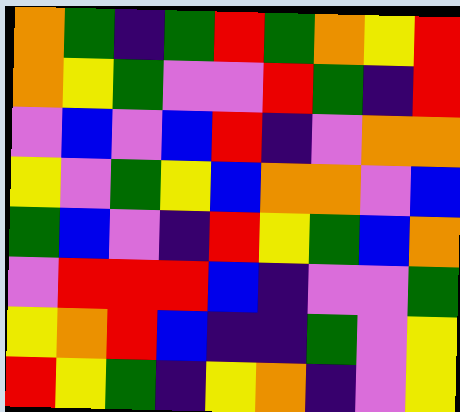[["orange", "green", "indigo", "green", "red", "green", "orange", "yellow", "red"], ["orange", "yellow", "green", "violet", "violet", "red", "green", "indigo", "red"], ["violet", "blue", "violet", "blue", "red", "indigo", "violet", "orange", "orange"], ["yellow", "violet", "green", "yellow", "blue", "orange", "orange", "violet", "blue"], ["green", "blue", "violet", "indigo", "red", "yellow", "green", "blue", "orange"], ["violet", "red", "red", "red", "blue", "indigo", "violet", "violet", "green"], ["yellow", "orange", "red", "blue", "indigo", "indigo", "green", "violet", "yellow"], ["red", "yellow", "green", "indigo", "yellow", "orange", "indigo", "violet", "yellow"]]